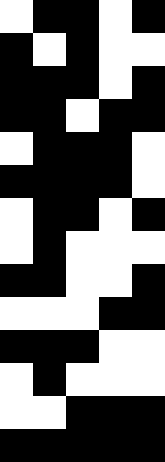[["white", "black", "black", "white", "black"], ["black", "white", "black", "white", "white"], ["black", "black", "black", "white", "black"], ["black", "black", "white", "black", "black"], ["white", "black", "black", "black", "white"], ["black", "black", "black", "black", "white"], ["white", "black", "black", "white", "black"], ["white", "black", "white", "white", "white"], ["black", "black", "white", "white", "black"], ["white", "white", "white", "black", "black"], ["black", "black", "black", "white", "white"], ["white", "black", "white", "white", "white"], ["white", "white", "black", "black", "black"], ["black", "black", "black", "black", "black"]]